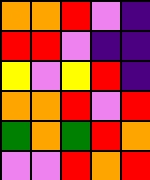[["orange", "orange", "red", "violet", "indigo"], ["red", "red", "violet", "indigo", "indigo"], ["yellow", "violet", "yellow", "red", "indigo"], ["orange", "orange", "red", "violet", "red"], ["green", "orange", "green", "red", "orange"], ["violet", "violet", "red", "orange", "red"]]